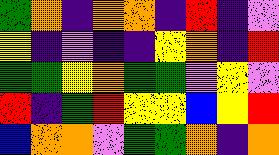[["green", "orange", "indigo", "orange", "orange", "indigo", "red", "indigo", "violet"], ["yellow", "indigo", "violet", "indigo", "indigo", "yellow", "orange", "indigo", "red"], ["green", "green", "yellow", "orange", "green", "green", "violet", "yellow", "violet"], ["red", "indigo", "green", "red", "yellow", "yellow", "blue", "yellow", "red"], ["blue", "orange", "orange", "violet", "green", "green", "orange", "indigo", "orange"]]